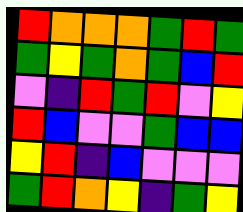[["red", "orange", "orange", "orange", "green", "red", "green"], ["green", "yellow", "green", "orange", "green", "blue", "red"], ["violet", "indigo", "red", "green", "red", "violet", "yellow"], ["red", "blue", "violet", "violet", "green", "blue", "blue"], ["yellow", "red", "indigo", "blue", "violet", "violet", "violet"], ["green", "red", "orange", "yellow", "indigo", "green", "yellow"]]